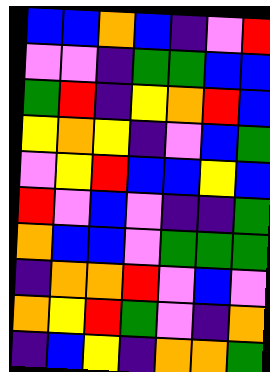[["blue", "blue", "orange", "blue", "indigo", "violet", "red"], ["violet", "violet", "indigo", "green", "green", "blue", "blue"], ["green", "red", "indigo", "yellow", "orange", "red", "blue"], ["yellow", "orange", "yellow", "indigo", "violet", "blue", "green"], ["violet", "yellow", "red", "blue", "blue", "yellow", "blue"], ["red", "violet", "blue", "violet", "indigo", "indigo", "green"], ["orange", "blue", "blue", "violet", "green", "green", "green"], ["indigo", "orange", "orange", "red", "violet", "blue", "violet"], ["orange", "yellow", "red", "green", "violet", "indigo", "orange"], ["indigo", "blue", "yellow", "indigo", "orange", "orange", "green"]]